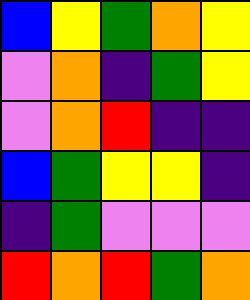[["blue", "yellow", "green", "orange", "yellow"], ["violet", "orange", "indigo", "green", "yellow"], ["violet", "orange", "red", "indigo", "indigo"], ["blue", "green", "yellow", "yellow", "indigo"], ["indigo", "green", "violet", "violet", "violet"], ["red", "orange", "red", "green", "orange"]]